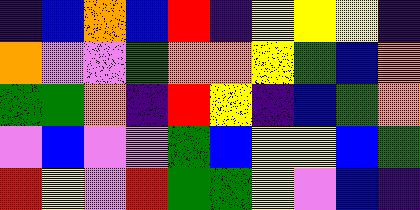[["indigo", "blue", "orange", "blue", "red", "indigo", "yellow", "yellow", "yellow", "indigo"], ["orange", "violet", "violet", "green", "orange", "orange", "yellow", "green", "blue", "orange"], ["green", "green", "orange", "indigo", "red", "yellow", "indigo", "blue", "green", "orange"], ["violet", "blue", "violet", "violet", "green", "blue", "yellow", "yellow", "blue", "green"], ["red", "yellow", "violet", "red", "green", "green", "yellow", "violet", "blue", "indigo"]]